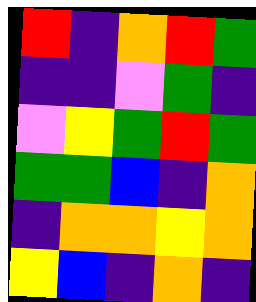[["red", "indigo", "orange", "red", "green"], ["indigo", "indigo", "violet", "green", "indigo"], ["violet", "yellow", "green", "red", "green"], ["green", "green", "blue", "indigo", "orange"], ["indigo", "orange", "orange", "yellow", "orange"], ["yellow", "blue", "indigo", "orange", "indigo"]]